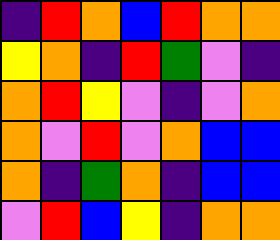[["indigo", "red", "orange", "blue", "red", "orange", "orange"], ["yellow", "orange", "indigo", "red", "green", "violet", "indigo"], ["orange", "red", "yellow", "violet", "indigo", "violet", "orange"], ["orange", "violet", "red", "violet", "orange", "blue", "blue"], ["orange", "indigo", "green", "orange", "indigo", "blue", "blue"], ["violet", "red", "blue", "yellow", "indigo", "orange", "orange"]]